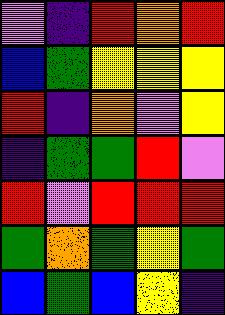[["violet", "indigo", "red", "orange", "red"], ["blue", "green", "yellow", "yellow", "yellow"], ["red", "indigo", "orange", "violet", "yellow"], ["indigo", "green", "green", "red", "violet"], ["red", "violet", "red", "red", "red"], ["green", "orange", "green", "yellow", "green"], ["blue", "green", "blue", "yellow", "indigo"]]